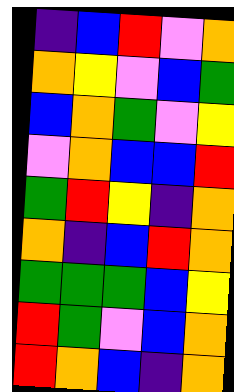[["indigo", "blue", "red", "violet", "orange"], ["orange", "yellow", "violet", "blue", "green"], ["blue", "orange", "green", "violet", "yellow"], ["violet", "orange", "blue", "blue", "red"], ["green", "red", "yellow", "indigo", "orange"], ["orange", "indigo", "blue", "red", "orange"], ["green", "green", "green", "blue", "yellow"], ["red", "green", "violet", "blue", "orange"], ["red", "orange", "blue", "indigo", "orange"]]